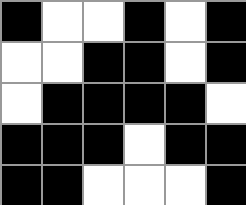[["black", "white", "white", "black", "white", "black"], ["white", "white", "black", "black", "white", "black"], ["white", "black", "black", "black", "black", "white"], ["black", "black", "black", "white", "black", "black"], ["black", "black", "white", "white", "white", "black"]]